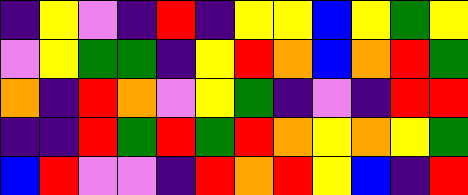[["indigo", "yellow", "violet", "indigo", "red", "indigo", "yellow", "yellow", "blue", "yellow", "green", "yellow"], ["violet", "yellow", "green", "green", "indigo", "yellow", "red", "orange", "blue", "orange", "red", "green"], ["orange", "indigo", "red", "orange", "violet", "yellow", "green", "indigo", "violet", "indigo", "red", "red"], ["indigo", "indigo", "red", "green", "red", "green", "red", "orange", "yellow", "orange", "yellow", "green"], ["blue", "red", "violet", "violet", "indigo", "red", "orange", "red", "yellow", "blue", "indigo", "red"]]